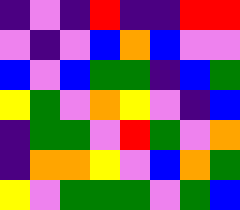[["indigo", "violet", "indigo", "red", "indigo", "indigo", "red", "red"], ["violet", "indigo", "violet", "blue", "orange", "blue", "violet", "violet"], ["blue", "violet", "blue", "green", "green", "indigo", "blue", "green"], ["yellow", "green", "violet", "orange", "yellow", "violet", "indigo", "blue"], ["indigo", "green", "green", "violet", "red", "green", "violet", "orange"], ["indigo", "orange", "orange", "yellow", "violet", "blue", "orange", "green"], ["yellow", "violet", "green", "green", "green", "violet", "green", "blue"]]